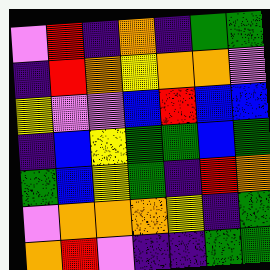[["violet", "red", "indigo", "orange", "indigo", "green", "green"], ["indigo", "red", "orange", "yellow", "orange", "orange", "violet"], ["yellow", "violet", "violet", "blue", "red", "blue", "blue"], ["indigo", "blue", "yellow", "green", "green", "blue", "green"], ["green", "blue", "yellow", "green", "indigo", "red", "orange"], ["violet", "orange", "orange", "orange", "yellow", "indigo", "green"], ["orange", "red", "violet", "indigo", "indigo", "green", "green"]]